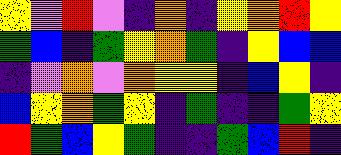[["yellow", "violet", "red", "violet", "indigo", "orange", "indigo", "yellow", "orange", "red", "yellow"], ["green", "blue", "indigo", "green", "yellow", "orange", "green", "indigo", "yellow", "blue", "blue"], ["indigo", "violet", "orange", "violet", "orange", "yellow", "yellow", "indigo", "blue", "yellow", "indigo"], ["blue", "yellow", "orange", "green", "yellow", "indigo", "green", "indigo", "indigo", "green", "yellow"], ["red", "green", "blue", "yellow", "green", "indigo", "indigo", "green", "blue", "red", "indigo"]]